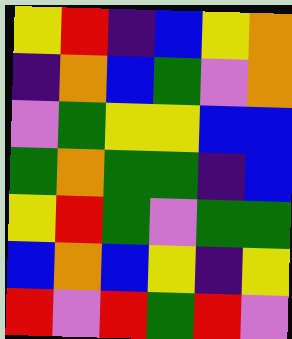[["yellow", "red", "indigo", "blue", "yellow", "orange"], ["indigo", "orange", "blue", "green", "violet", "orange"], ["violet", "green", "yellow", "yellow", "blue", "blue"], ["green", "orange", "green", "green", "indigo", "blue"], ["yellow", "red", "green", "violet", "green", "green"], ["blue", "orange", "blue", "yellow", "indigo", "yellow"], ["red", "violet", "red", "green", "red", "violet"]]